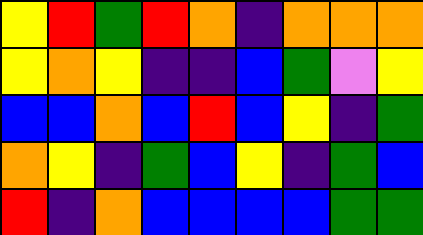[["yellow", "red", "green", "red", "orange", "indigo", "orange", "orange", "orange"], ["yellow", "orange", "yellow", "indigo", "indigo", "blue", "green", "violet", "yellow"], ["blue", "blue", "orange", "blue", "red", "blue", "yellow", "indigo", "green"], ["orange", "yellow", "indigo", "green", "blue", "yellow", "indigo", "green", "blue"], ["red", "indigo", "orange", "blue", "blue", "blue", "blue", "green", "green"]]